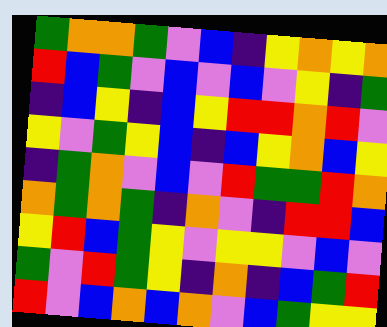[["green", "orange", "orange", "green", "violet", "blue", "indigo", "yellow", "orange", "yellow", "orange"], ["red", "blue", "green", "violet", "blue", "violet", "blue", "violet", "yellow", "indigo", "green"], ["indigo", "blue", "yellow", "indigo", "blue", "yellow", "red", "red", "orange", "red", "violet"], ["yellow", "violet", "green", "yellow", "blue", "indigo", "blue", "yellow", "orange", "blue", "yellow"], ["indigo", "green", "orange", "violet", "blue", "violet", "red", "green", "green", "red", "orange"], ["orange", "green", "orange", "green", "indigo", "orange", "violet", "indigo", "red", "red", "blue"], ["yellow", "red", "blue", "green", "yellow", "violet", "yellow", "yellow", "violet", "blue", "violet"], ["green", "violet", "red", "green", "yellow", "indigo", "orange", "indigo", "blue", "green", "red"], ["red", "violet", "blue", "orange", "blue", "orange", "violet", "blue", "green", "yellow", "yellow"]]